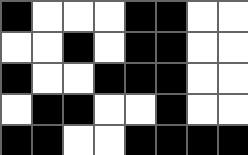[["black", "white", "white", "white", "black", "black", "white", "white"], ["white", "white", "black", "white", "black", "black", "white", "white"], ["black", "white", "white", "black", "black", "black", "white", "white"], ["white", "black", "black", "white", "white", "black", "white", "white"], ["black", "black", "white", "white", "black", "black", "black", "black"]]